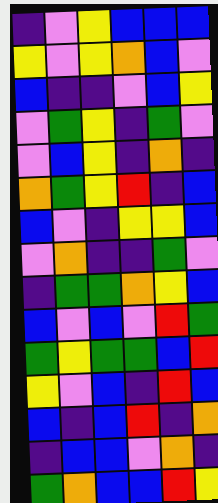[["indigo", "violet", "yellow", "blue", "blue", "blue"], ["yellow", "violet", "yellow", "orange", "blue", "violet"], ["blue", "indigo", "indigo", "violet", "blue", "yellow"], ["violet", "green", "yellow", "indigo", "green", "violet"], ["violet", "blue", "yellow", "indigo", "orange", "indigo"], ["orange", "green", "yellow", "red", "indigo", "blue"], ["blue", "violet", "indigo", "yellow", "yellow", "blue"], ["violet", "orange", "indigo", "indigo", "green", "violet"], ["indigo", "green", "green", "orange", "yellow", "blue"], ["blue", "violet", "blue", "violet", "red", "green"], ["green", "yellow", "green", "green", "blue", "red"], ["yellow", "violet", "blue", "indigo", "red", "blue"], ["blue", "indigo", "blue", "red", "indigo", "orange"], ["indigo", "blue", "blue", "violet", "orange", "indigo"], ["green", "orange", "blue", "blue", "red", "yellow"]]